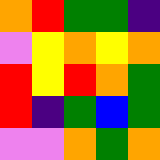[["orange", "red", "green", "green", "indigo"], ["violet", "yellow", "orange", "yellow", "orange"], ["red", "yellow", "red", "orange", "green"], ["red", "indigo", "green", "blue", "green"], ["violet", "violet", "orange", "green", "orange"]]